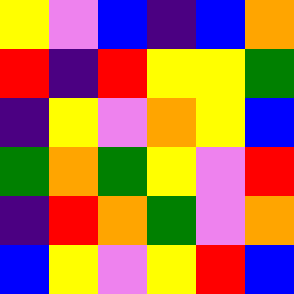[["yellow", "violet", "blue", "indigo", "blue", "orange"], ["red", "indigo", "red", "yellow", "yellow", "green"], ["indigo", "yellow", "violet", "orange", "yellow", "blue"], ["green", "orange", "green", "yellow", "violet", "red"], ["indigo", "red", "orange", "green", "violet", "orange"], ["blue", "yellow", "violet", "yellow", "red", "blue"]]